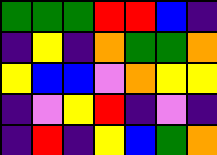[["green", "green", "green", "red", "red", "blue", "indigo"], ["indigo", "yellow", "indigo", "orange", "green", "green", "orange"], ["yellow", "blue", "blue", "violet", "orange", "yellow", "yellow"], ["indigo", "violet", "yellow", "red", "indigo", "violet", "indigo"], ["indigo", "red", "indigo", "yellow", "blue", "green", "orange"]]